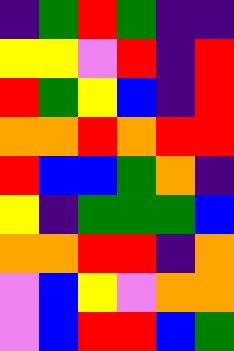[["indigo", "green", "red", "green", "indigo", "indigo"], ["yellow", "yellow", "violet", "red", "indigo", "red"], ["red", "green", "yellow", "blue", "indigo", "red"], ["orange", "orange", "red", "orange", "red", "red"], ["red", "blue", "blue", "green", "orange", "indigo"], ["yellow", "indigo", "green", "green", "green", "blue"], ["orange", "orange", "red", "red", "indigo", "orange"], ["violet", "blue", "yellow", "violet", "orange", "orange"], ["violet", "blue", "red", "red", "blue", "green"]]